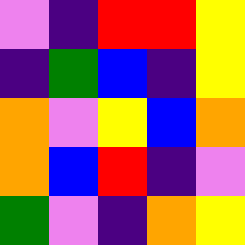[["violet", "indigo", "red", "red", "yellow"], ["indigo", "green", "blue", "indigo", "yellow"], ["orange", "violet", "yellow", "blue", "orange"], ["orange", "blue", "red", "indigo", "violet"], ["green", "violet", "indigo", "orange", "yellow"]]